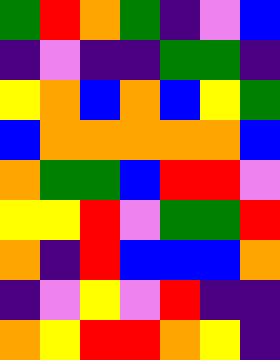[["green", "red", "orange", "green", "indigo", "violet", "blue"], ["indigo", "violet", "indigo", "indigo", "green", "green", "indigo"], ["yellow", "orange", "blue", "orange", "blue", "yellow", "green"], ["blue", "orange", "orange", "orange", "orange", "orange", "blue"], ["orange", "green", "green", "blue", "red", "red", "violet"], ["yellow", "yellow", "red", "violet", "green", "green", "red"], ["orange", "indigo", "red", "blue", "blue", "blue", "orange"], ["indigo", "violet", "yellow", "violet", "red", "indigo", "indigo"], ["orange", "yellow", "red", "red", "orange", "yellow", "indigo"]]